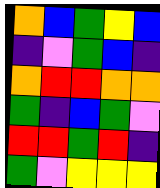[["orange", "blue", "green", "yellow", "blue"], ["indigo", "violet", "green", "blue", "indigo"], ["orange", "red", "red", "orange", "orange"], ["green", "indigo", "blue", "green", "violet"], ["red", "red", "green", "red", "indigo"], ["green", "violet", "yellow", "yellow", "yellow"]]